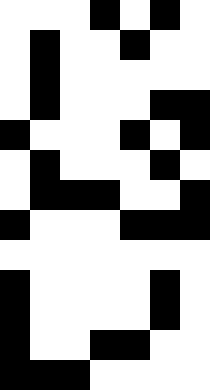[["white", "white", "white", "black", "white", "black", "white"], ["white", "black", "white", "white", "black", "white", "white"], ["white", "black", "white", "white", "white", "white", "white"], ["white", "black", "white", "white", "white", "black", "black"], ["black", "white", "white", "white", "black", "white", "black"], ["white", "black", "white", "white", "white", "black", "white"], ["white", "black", "black", "black", "white", "white", "black"], ["black", "white", "white", "white", "black", "black", "black"], ["white", "white", "white", "white", "white", "white", "white"], ["black", "white", "white", "white", "white", "black", "white"], ["black", "white", "white", "white", "white", "black", "white"], ["black", "white", "white", "black", "black", "white", "white"], ["black", "black", "black", "white", "white", "white", "white"]]